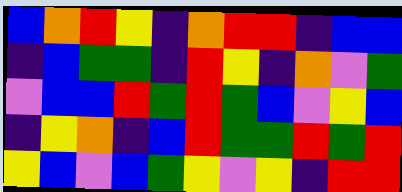[["blue", "orange", "red", "yellow", "indigo", "orange", "red", "red", "indigo", "blue", "blue"], ["indigo", "blue", "green", "green", "indigo", "red", "yellow", "indigo", "orange", "violet", "green"], ["violet", "blue", "blue", "red", "green", "red", "green", "blue", "violet", "yellow", "blue"], ["indigo", "yellow", "orange", "indigo", "blue", "red", "green", "green", "red", "green", "red"], ["yellow", "blue", "violet", "blue", "green", "yellow", "violet", "yellow", "indigo", "red", "red"]]